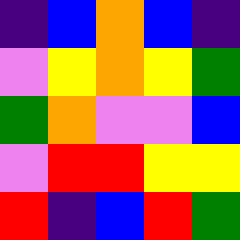[["indigo", "blue", "orange", "blue", "indigo"], ["violet", "yellow", "orange", "yellow", "green"], ["green", "orange", "violet", "violet", "blue"], ["violet", "red", "red", "yellow", "yellow"], ["red", "indigo", "blue", "red", "green"]]